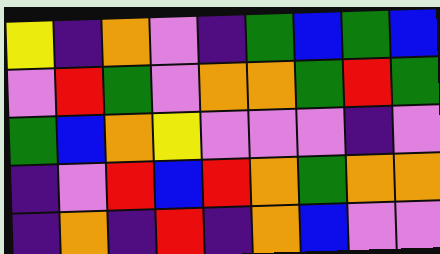[["yellow", "indigo", "orange", "violet", "indigo", "green", "blue", "green", "blue"], ["violet", "red", "green", "violet", "orange", "orange", "green", "red", "green"], ["green", "blue", "orange", "yellow", "violet", "violet", "violet", "indigo", "violet"], ["indigo", "violet", "red", "blue", "red", "orange", "green", "orange", "orange"], ["indigo", "orange", "indigo", "red", "indigo", "orange", "blue", "violet", "violet"]]